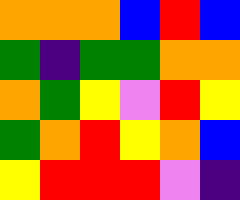[["orange", "orange", "orange", "blue", "red", "blue"], ["green", "indigo", "green", "green", "orange", "orange"], ["orange", "green", "yellow", "violet", "red", "yellow"], ["green", "orange", "red", "yellow", "orange", "blue"], ["yellow", "red", "red", "red", "violet", "indigo"]]